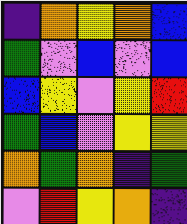[["indigo", "orange", "yellow", "orange", "blue"], ["green", "violet", "blue", "violet", "blue"], ["blue", "yellow", "violet", "yellow", "red"], ["green", "blue", "violet", "yellow", "yellow"], ["orange", "green", "orange", "indigo", "green"], ["violet", "red", "yellow", "orange", "indigo"]]